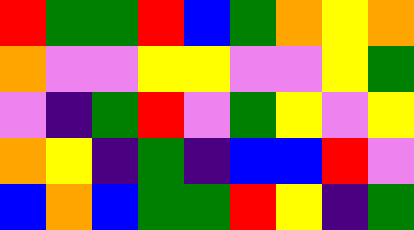[["red", "green", "green", "red", "blue", "green", "orange", "yellow", "orange"], ["orange", "violet", "violet", "yellow", "yellow", "violet", "violet", "yellow", "green"], ["violet", "indigo", "green", "red", "violet", "green", "yellow", "violet", "yellow"], ["orange", "yellow", "indigo", "green", "indigo", "blue", "blue", "red", "violet"], ["blue", "orange", "blue", "green", "green", "red", "yellow", "indigo", "green"]]